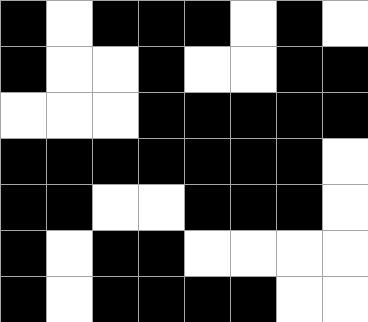[["black", "white", "black", "black", "black", "white", "black", "white"], ["black", "white", "white", "black", "white", "white", "black", "black"], ["white", "white", "white", "black", "black", "black", "black", "black"], ["black", "black", "black", "black", "black", "black", "black", "white"], ["black", "black", "white", "white", "black", "black", "black", "white"], ["black", "white", "black", "black", "white", "white", "white", "white"], ["black", "white", "black", "black", "black", "black", "white", "white"]]